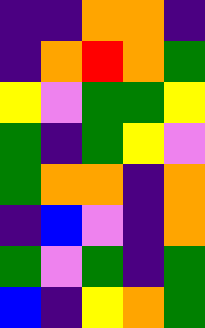[["indigo", "indigo", "orange", "orange", "indigo"], ["indigo", "orange", "red", "orange", "green"], ["yellow", "violet", "green", "green", "yellow"], ["green", "indigo", "green", "yellow", "violet"], ["green", "orange", "orange", "indigo", "orange"], ["indigo", "blue", "violet", "indigo", "orange"], ["green", "violet", "green", "indigo", "green"], ["blue", "indigo", "yellow", "orange", "green"]]